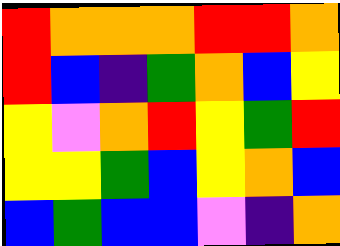[["red", "orange", "orange", "orange", "red", "red", "orange"], ["red", "blue", "indigo", "green", "orange", "blue", "yellow"], ["yellow", "violet", "orange", "red", "yellow", "green", "red"], ["yellow", "yellow", "green", "blue", "yellow", "orange", "blue"], ["blue", "green", "blue", "blue", "violet", "indigo", "orange"]]